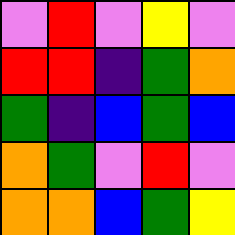[["violet", "red", "violet", "yellow", "violet"], ["red", "red", "indigo", "green", "orange"], ["green", "indigo", "blue", "green", "blue"], ["orange", "green", "violet", "red", "violet"], ["orange", "orange", "blue", "green", "yellow"]]